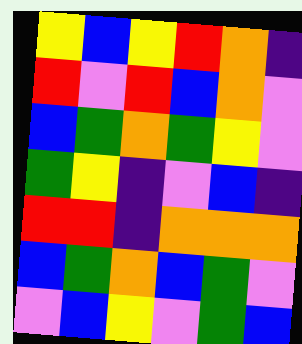[["yellow", "blue", "yellow", "red", "orange", "indigo"], ["red", "violet", "red", "blue", "orange", "violet"], ["blue", "green", "orange", "green", "yellow", "violet"], ["green", "yellow", "indigo", "violet", "blue", "indigo"], ["red", "red", "indigo", "orange", "orange", "orange"], ["blue", "green", "orange", "blue", "green", "violet"], ["violet", "blue", "yellow", "violet", "green", "blue"]]